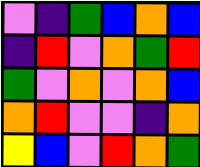[["violet", "indigo", "green", "blue", "orange", "blue"], ["indigo", "red", "violet", "orange", "green", "red"], ["green", "violet", "orange", "violet", "orange", "blue"], ["orange", "red", "violet", "violet", "indigo", "orange"], ["yellow", "blue", "violet", "red", "orange", "green"]]